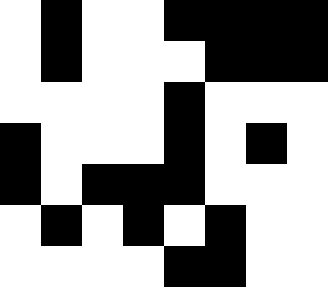[["white", "black", "white", "white", "black", "black", "black", "black"], ["white", "black", "white", "white", "white", "black", "black", "black"], ["white", "white", "white", "white", "black", "white", "white", "white"], ["black", "white", "white", "white", "black", "white", "black", "white"], ["black", "white", "black", "black", "black", "white", "white", "white"], ["white", "black", "white", "black", "white", "black", "white", "white"], ["white", "white", "white", "white", "black", "black", "white", "white"]]